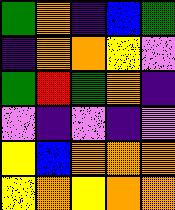[["green", "orange", "indigo", "blue", "green"], ["indigo", "orange", "orange", "yellow", "violet"], ["green", "red", "green", "orange", "indigo"], ["violet", "indigo", "violet", "indigo", "violet"], ["yellow", "blue", "orange", "orange", "orange"], ["yellow", "orange", "yellow", "orange", "orange"]]